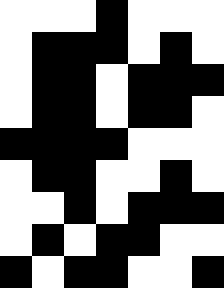[["white", "white", "white", "black", "white", "white", "white"], ["white", "black", "black", "black", "white", "black", "white"], ["white", "black", "black", "white", "black", "black", "black"], ["white", "black", "black", "white", "black", "black", "white"], ["black", "black", "black", "black", "white", "white", "white"], ["white", "black", "black", "white", "white", "black", "white"], ["white", "white", "black", "white", "black", "black", "black"], ["white", "black", "white", "black", "black", "white", "white"], ["black", "white", "black", "black", "white", "white", "black"]]